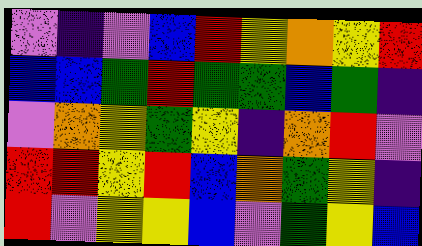[["violet", "indigo", "violet", "blue", "red", "yellow", "orange", "yellow", "red"], ["blue", "blue", "green", "red", "green", "green", "blue", "green", "indigo"], ["violet", "orange", "yellow", "green", "yellow", "indigo", "orange", "red", "violet"], ["red", "red", "yellow", "red", "blue", "orange", "green", "yellow", "indigo"], ["red", "violet", "yellow", "yellow", "blue", "violet", "green", "yellow", "blue"]]